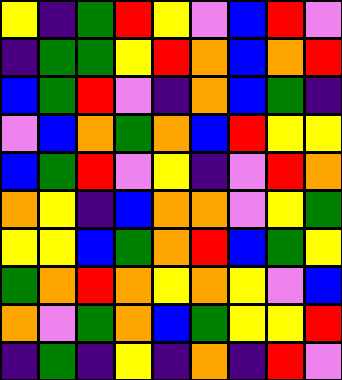[["yellow", "indigo", "green", "red", "yellow", "violet", "blue", "red", "violet"], ["indigo", "green", "green", "yellow", "red", "orange", "blue", "orange", "red"], ["blue", "green", "red", "violet", "indigo", "orange", "blue", "green", "indigo"], ["violet", "blue", "orange", "green", "orange", "blue", "red", "yellow", "yellow"], ["blue", "green", "red", "violet", "yellow", "indigo", "violet", "red", "orange"], ["orange", "yellow", "indigo", "blue", "orange", "orange", "violet", "yellow", "green"], ["yellow", "yellow", "blue", "green", "orange", "red", "blue", "green", "yellow"], ["green", "orange", "red", "orange", "yellow", "orange", "yellow", "violet", "blue"], ["orange", "violet", "green", "orange", "blue", "green", "yellow", "yellow", "red"], ["indigo", "green", "indigo", "yellow", "indigo", "orange", "indigo", "red", "violet"]]